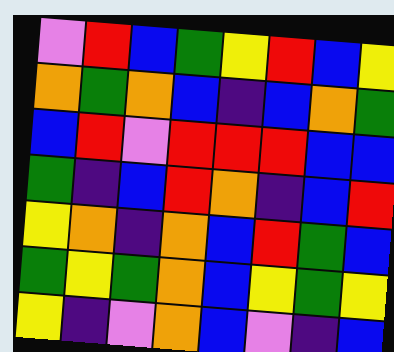[["violet", "red", "blue", "green", "yellow", "red", "blue", "yellow"], ["orange", "green", "orange", "blue", "indigo", "blue", "orange", "green"], ["blue", "red", "violet", "red", "red", "red", "blue", "blue"], ["green", "indigo", "blue", "red", "orange", "indigo", "blue", "red"], ["yellow", "orange", "indigo", "orange", "blue", "red", "green", "blue"], ["green", "yellow", "green", "orange", "blue", "yellow", "green", "yellow"], ["yellow", "indigo", "violet", "orange", "blue", "violet", "indigo", "blue"]]